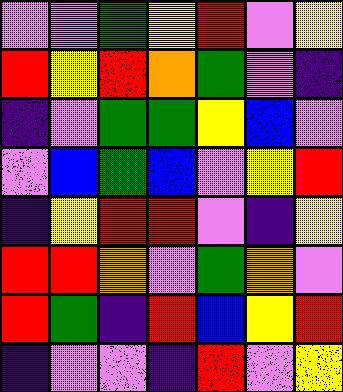[["violet", "violet", "green", "yellow", "red", "violet", "yellow"], ["red", "yellow", "red", "orange", "green", "violet", "indigo"], ["indigo", "violet", "green", "green", "yellow", "blue", "violet"], ["violet", "blue", "green", "blue", "violet", "yellow", "red"], ["indigo", "yellow", "red", "red", "violet", "indigo", "yellow"], ["red", "red", "orange", "violet", "green", "orange", "violet"], ["red", "green", "indigo", "red", "blue", "yellow", "red"], ["indigo", "violet", "violet", "indigo", "red", "violet", "yellow"]]